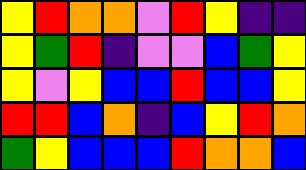[["yellow", "red", "orange", "orange", "violet", "red", "yellow", "indigo", "indigo"], ["yellow", "green", "red", "indigo", "violet", "violet", "blue", "green", "yellow"], ["yellow", "violet", "yellow", "blue", "blue", "red", "blue", "blue", "yellow"], ["red", "red", "blue", "orange", "indigo", "blue", "yellow", "red", "orange"], ["green", "yellow", "blue", "blue", "blue", "red", "orange", "orange", "blue"]]